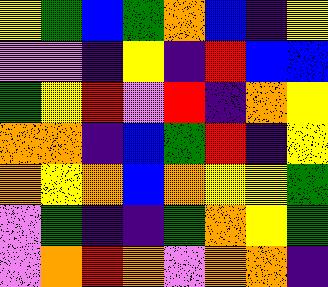[["yellow", "green", "blue", "green", "orange", "blue", "indigo", "yellow"], ["violet", "violet", "indigo", "yellow", "indigo", "red", "blue", "blue"], ["green", "yellow", "red", "violet", "red", "indigo", "orange", "yellow"], ["orange", "orange", "indigo", "blue", "green", "red", "indigo", "yellow"], ["orange", "yellow", "orange", "blue", "orange", "yellow", "yellow", "green"], ["violet", "green", "indigo", "indigo", "green", "orange", "yellow", "green"], ["violet", "orange", "red", "orange", "violet", "orange", "orange", "indigo"]]